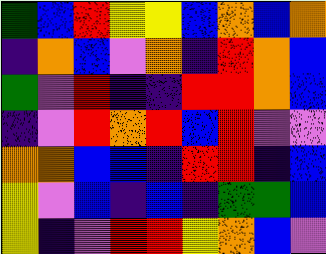[["green", "blue", "red", "yellow", "yellow", "blue", "orange", "blue", "orange"], ["indigo", "orange", "blue", "violet", "orange", "indigo", "red", "orange", "blue"], ["green", "violet", "red", "indigo", "indigo", "red", "red", "orange", "blue"], ["indigo", "violet", "red", "orange", "red", "blue", "red", "violet", "violet"], ["orange", "orange", "blue", "blue", "indigo", "red", "red", "indigo", "blue"], ["yellow", "violet", "blue", "indigo", "blue", "indigo", "green", "green", "blue"], ["yellow", "indigo", "violet", "red", "red", "yellow", "orange", "blue", "violet"]]